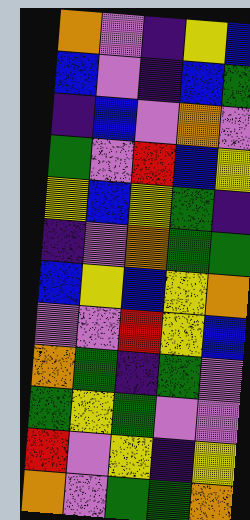[["orange", "violet", "indigo", "yellow", "blue"], ["blue", "violet", "indigo", "blue", "green"], ["indigo", "blue", "violet", "orange", "violet"], ["green", "violet", "red", "blue", "yellow"], ["yellow", "blue", "yellow", "green", "indigo"], ["indigo", "violet", "orange", "green", "green"], ["blue", "yellow", "blue", "yellow", "orange"], ["violet", "violet", "red", "yellow", "blue"], ["orange", "green", "indigo", "green", "violet"], ["green", "yellow", "green", "violet", "violet"], ["red", "violet", "yellow", "indigo", "yellow"], ["orange", "violet", "green", "green", "orange"]]